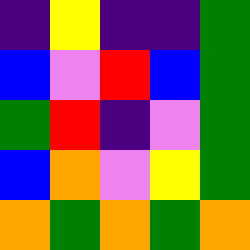[["indigo", "yellow", "indigo", "indigo", "green"], ["blue", "violet", "red", "blue", "green"], ["green", "red", "indigo", "violet", "green"], ["blue", "orange", "violet", "yellow", "green"], ["orange", "green", "orange", "green", "orange"]]